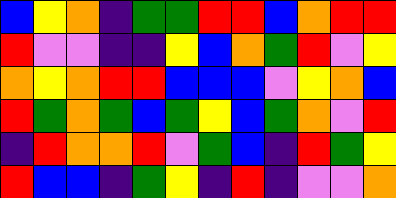[["blue", "yellow", "orange", "indigo", "green", "green", "red", "red", "blue", "orange", "red", "red"], ["red", "violet", "violet", "indigo", "indigo", "yellow", "blue", "orange", "green", "red", "violet", "yellow"], ["orange", "yellow", "orange", "red", "red", "blue", "blue", "blue", "violet", "yellow", "orange", "blue"], ["red", "green", "orange", "green", "blue", "green", "yellow", "blue", "green", "orange", "violet", "red"], ["indigo", "red", "orange", "orange", "red", "violet", "green", "blue", "indigo", "red", "green", "yellow"], ["red", "blue", "blue", "indigo", "green", "yellow", "indigo", "red", "indigo", "violet", "violet", "orange"]]